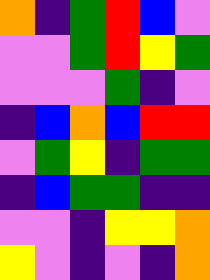[["orange", "indigo", "green", "red", "blue", "violet"], ["violet", "violet", "green", "red", "yellow", "green"], ["violet", "violet", "violet", "green", "indigo", "violet"], ["indigo", "blue", "orange", "blue", "red", "red"], ["violet", "green", "yellow", "indigo", "green", "green"], ["indigo", "blue", "green", "green", "indigo", "indigo"], ["violet", "violet", "indigo", "yellow", "yellow", "orange"], ["yellow", "violet", "indigo", "violet", "indigo", "orange"]]